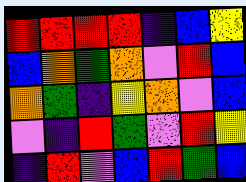[["red", "red", "red", "red", "indigo", "blue", "yellow"], ["blue", "orange", "green", "orange", "violet", "red", "blue"], ["orange", "green", "indigo", "yellow", "orange", "violet", "blue"], ["violet", "indigo", "red", "green", "violet", "red", "yellow"], ["indigo", "red", "violet", "blue", "red", "green", "blue"]]